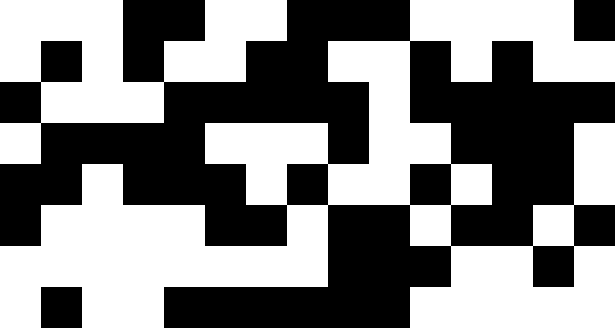[["white", "white", "white", "black", "black", "white", "white", "black", "black", "black", "white", "white", "white", "white", "black"], ["white", "black", "white", "black", "white", "white", "black", "black", "white", "white", "black", "white", "black", "white", "white"], ["black", "white", "white", "white", "black", "black", "black", "black", "black", "white", "black", "black", "black", "black", "black"], ["white", "black", "black", "black", "black", "white", "white", "white", "black", "white", "white", "black", "black", "black", "white"], ["black", "black", "white", "black", "black", "black", "white", "black", "white", "white", "black", "white", "black", "black", "white"], ["black", "white", "white", "white", "white", "black", "black", "white", "black", "black", "white", "black", "black", "white", "black"], ["white", "white", "white", "white", "white", "white", "white", "white", "black", "black", "black", "white", "white", "black", "white"], ["white", "black", "white", "white", "black", "black", "black", "black", "black", "black", "white", "white", "white", "white", "white"]]